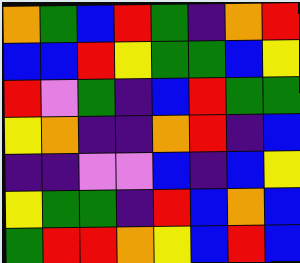[["orange", "green", "blue", "red", "green", "indigo", "orange", "red"], ["blue", "blue", "red", "yellow", "green", "green", "blue", "yellow"], ["red", "violet", "green", "indigo", "blue", "red", "green", "green"], ["yellow", "orange", "indigo", "indigo", "orange", "red", "indigo", "blue"], ["indigo", "indigo", "violet", "violet", "blue", "indigo", "blue", "yellow"], ["yellow", "green", "green", "indigo", "red", "blue", "orange", "blue"], ["green", "red", "red", "orange", "yellow", "blue", "red", "blue"]]